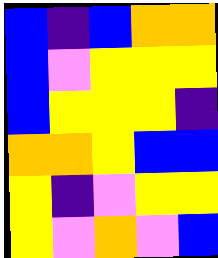[["blue", "indigo", "blue", "orange", "orange"], ["blue", "violet", "yellow", "yellow", "yellow"], ["blue", "yellow", "yellow", "yellow", "indigo"], ["orange", "orange", "yellow", "blue", "blue"], ["yellow", "indigo", "violet", "yellow", "yellow"], ["yellow", "violet", "orange", "violet", "blue"]]